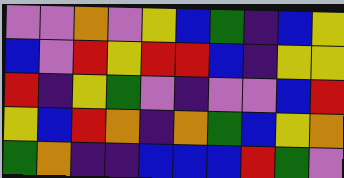[["violet", "violet", "orange", "violet", "yellow", "blue", "green", "indigo", "blue", "yellow"], ["blue", "violet", "red", "yellow", "red", "red", "blue", "indigo", "yellow", "yellow"], ["red", "indigo", "yellow", "green", "violet", "indigo", "violet", "violet", "blue", "red"], ["yellow", "blue", "red", "orange", "indigo", "orange", "green", "blue", "yellow", "orange"], ["green", "orange", "indigo", "indigo", "blue", "blue", "blue", "red", "green", "violet"]]